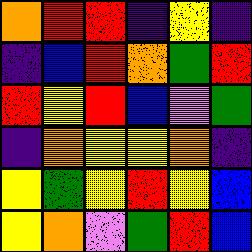[["orange", "red", "red", "indigo", "yellow", "indigo"], ["indigo", "blue", "red", "orange", "green", "red"], ["red", "yellow", "red", "blue", "violet", "green"], ["indigo", "orange", "yellow", "yellow", "orange", "indigo"], ["yellow", "green", "yellow", "red", "yellow", "blue"], ["yellow", "orange", "violet", "green", "red", "blue"]]